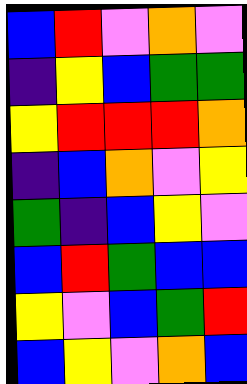[["blue", "red", "violet", "orange", "violet"], ["indigo", "yellow", "blue", "green", "green"], ["yellow", "red", "red", "red", "orange"], ["indigo", "blue", "orange", "violet", "yellow"], ["green", "indigo", "blue", "yellow", "violet"], ["blue", "red", "green", "blue", "blue"], ["yellow", "violet", "blue", "green", "red"], ["blue", "yellow", "violet", "orange", "blue"]]